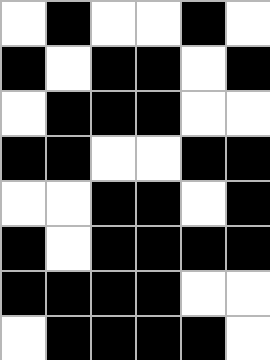[["white", "black", "white", "white", "black", "white"], ["black", "white", "black", "black", "white", "black"], ["white", "black", "black", "black", "white", "white"], ["black", "black", "white", "white", "black", "black"], ["white", "white", "black", "black", "white", "black"], ["black", "white", "black", "black", "black", "black"], ["black", "black", "black", "black", "white", "white"], ["white", "black", "black", "black", "black", "white"]]